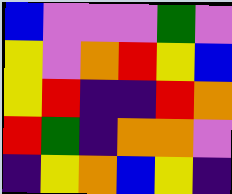[["blue", "violet", "violet", "violet", "green", "violet"], ["yellow", "violet", "orange", "red", "yellow", "blue"], ["yellow", "red", "indigo", "indigo", "red", "orange"], ["red", "green", "indigo", "orange", "orange", "violet"], ["indigo", "yellow", "orange", "blue", "yellow", "indigo"]]